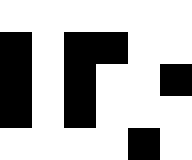[["white", "white", "white", "white", "white", "white"], ["black", "white", "black", "black", "white", "white"], ["black", "white", "black", "white", "white", "black"], ["black", "white", "black", "white", "white", "white"], ["white", "white", "white", "white", "black", "white"]]